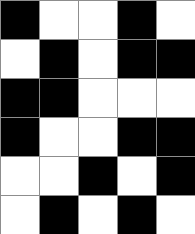[["black", "white", "white", "black", "white"], ["white", "black", "white", "black", "black"], ["black", "black", "white", "white", "white"], ["black", "white", "white", "black", "black"], ["white", "white", "black", "white", "black"], ["white", "black", "white", "black", "white"]]